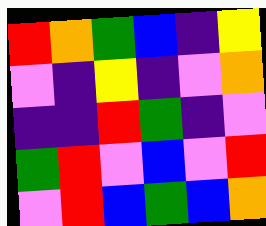[["red", "orange", "green", "blue", "indigo", "yellow"], ["violet", "indigo", "yellow", "indigo", "violet", "orange"], ["indigo", "indigo", "red", "green", "indigo", "violet"], ["green", "red", "violet", "blue", "violet", "red"], ["violet", "red", "blue", "green", "blue", "orange"]]